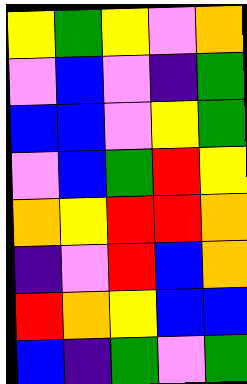[["yellow", "green", "yellow", "violet", "orange"], ["violet", "blue", "violet", "indigo", "green"], ["blue", "blue", "violet", "yellow", "green"], ["violet", "blue", "green", "red", "yellow"], ["orange", "yellow", "red", "red", "orange"], ["indigo", "violet", "red", "blue", "orange"], ["red", "orange", "yellow", "blue", "blue"], ["blue", "indigo", "green", "violet", "green"]]